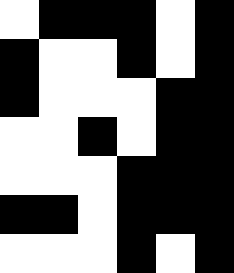[["white", "black", "black", "black", "white", "black"], ["black", "white", "white", "black", "white", "black"], ["black", "white", "white", "white", "black", "black"], ["white", "white", "black", "white", "black", "black"], ["white", "white", "white", "black", "black", "black"], ["black", "black", "white", "black", "black", "black"], ["white", "white", "white", "black", "white", "black"]]